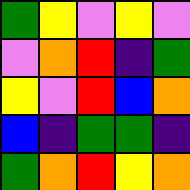[["green", "yellow", "violet", "yellow", "violet"], ["violet", "orange", "red", "indigo", "green"], ["yellow", "violet", "red", "blue", "orange"], ["blue", "indigo", "green", "green", "indigo"], ["green", "orange", "red", "yellow", "orange"]]